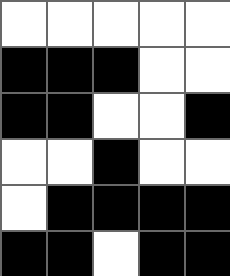[["white", "white", "white", "white", "white"], ["black", "black", "black", "white", "white"], ["black", "black", "white", "white", "black"], ["white", "white", "black", "white", "white"], ["white", "black", "black", "black", "black"], ["black", "black", "white", "black", "black"]]